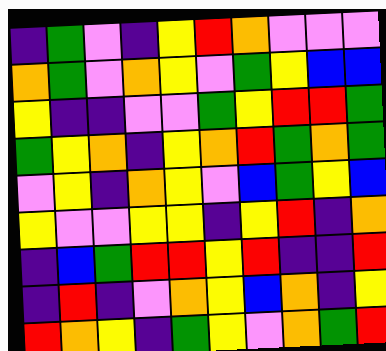[["indigo", "green", "violet", "indigo", "yellow", "red", "orange", "violet", "violet", "violet"], ["orange", "green", "violet", "orange", "yellow", "violet", "green", "yellow", "blue", "blue"], ["yellow", "indigo", "indigo", "violet", "violet", "green", "yellow", "red", "red", "green"], ["green", "yellow", "orange", "indigo", "yellow", "orange", "red", "green", "orange", "green"], ["violet", "yellow", "indigo", "orange", "yellow", "violet", "blue", "green", "yellow", "blue"], ["yellow", "violet", "violet", "yellow", "yellow", "indigo", "yellow", "red", "indigo", "orange"], ["indigo", "blue", "green", "red", "red", "yellow", "red", "indigo", "indigo", "red"], ["indigo", "red", "indigo", "violet", "orange", "yellow", "blue", "orange", "indigo", "yellow"], ["red", "orange", "yellow", "indigo", "green", "yellow", "violet", "orange", "green", "red"]]